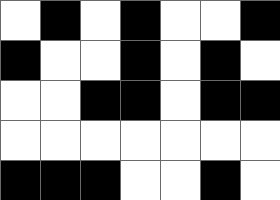[["white", "black", "white", "black", "white", "white", "black"], ["black", "white", "white", "black", "white", "black", "white"], ["white", "white", "black", "black", "white", "black", "black"], ["white", "white", "white", "white", "white", "white", "white"], ["black", "black", "black", "white", "white", "black", "white"]]